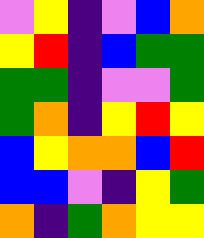[["violet", "yellow", "indigo", "violet", "blue", "orange"], ["yellow", "red", "indigo", "blue", "green", "green"], ["green", "green", "indigo", "violet", "violet", "green"], ["green", "orange", "indigo", "yellow", "red", "yellow"], ["blue", "yellow", "orange", "orange", "blue", "red"], ["blue", "blue", "violet", "indigo", "yellow", "green"], ["orange", "indigo", "green", "orange", "yellow", "yellow"]]